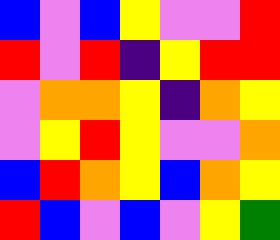[["blue", "violet", "blue", "yellow", "violet", "violet", "red"], ["red", "violet", "red", "indigo", "yellow", "red", "red"], ["violet", "orange", "orange", "yellow", "indigo", "orange", "yellow"], ["violet", "yellow", "red", "yellow", "violet", "violet", "orange"], ["blue", "red", "orange", "yellow", "blue", "orange", "yellow"], ["red", "blue", "violet", "blue", "violet", "yellow", "green"]]